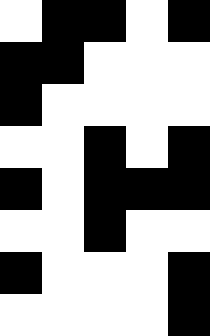[["white", "black", "black", "white", "black"], ["black", "black", "white", "white", "white"], ["black", "white", "white", "white", "white"], ["white", "white", "black", "white", "black"], ["black", "white", "black", "black", "black"], ["white", "white", "black", "white", "white"], ["black", "white", "white", "white", "black"], ["white", "white", "white", "white", "black"]]